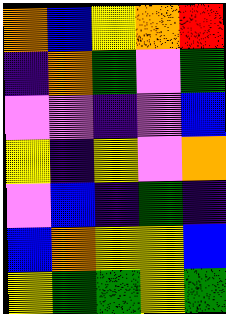[["orange", "blue", "yellow", "orange", "red"], ["indigo", "orange", "green", "violet", "green"], ["violet", "violet", "indigo", "violet", "blue"], ["yellow", "indigo", "yellow", "violet", "orange"], ["violet", "blue", "indigo", "green", "indigo"], ["blue", "orange", "yellow", "yellow", "blue"], ["yellow", "green", "green", "yellow", "green"]]